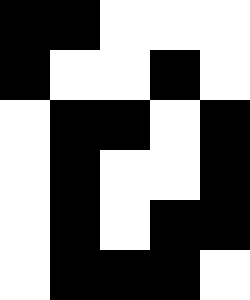[["black", "black", "white", "white", "white"], ["black", "white", "white", "black", "white"], ["white", "black", "black", "white", "black"], ["white", "black", "white", "white", "black"], ["white", "black", "white", "black", "black"], ["white", "black", "black", "black", "white"]]